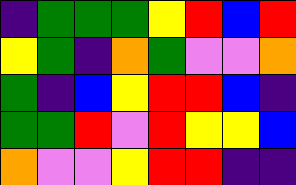[["indigo", "green", "green", "green", "yellow", "red", "blue", "red"], ["yellow", "green", "indigo", "orange", "green", "violet", "violet", "orange"], ["green", "indigo", "blue", "yellow", "red", "red", "blue", "indigo"], ["green", "green", "red", "violet", "red", "yellow", "yellow", "blue"], ["orange", "violet", "violet", "yellow", "red", "red", "indigo", "indigo"]]